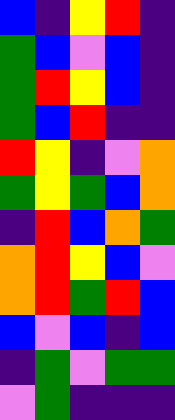[["blue", "indigo", "yellow", "red", "indigo"], ["green", "blue", "violet", "blue", "indigo"], ["green", "red", "yellow", "blue", "indigo"], ["green", "blue", "red", "indigo", "indigo"], ["red", "yellow", "indigo", "violet", "orange"], ["green", "yellow", "green", "blue", "orange"], ["indigo", "red", "blue", "orange", "green"], ["orange", "red", "yellow", "blue", "violet"], ["orange", "red", "green", "red", "blue"], ["blue", "violet", "blue", "indigo", "blue"], ["indigo", "green", "violet", "green", "green"], ["violet", "green", "indigo", "indigo", "indigo"]]